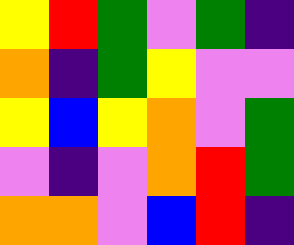[["yellow", "red", "green", "violet", "green", "indigo"], ["orange", "indigo", "green", "yellow", "violet", "violet"], ["yellow", "blue", "yellow", "orange", "violet", "green"], ["violet", "indigo", "violet", "orange", "red", "green"], ["orange", "orange", "violet", "blue", "red", "indigo"]]